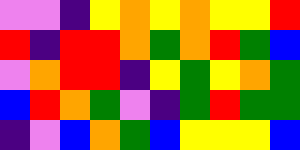[["violet", "violet", "indigo", "yellow", "orange", "yellow", "orange", "yellow", "yellow", "red"], ["red", "indigo", "red", "red", "orange", "green", "orange", "red", "green", "blue"], ["violet", "orange", "red", "red", "indigo", "yellow", "green", "yellow", "orange", "green"], ["blue", "red", "orange", "green", "violet", "indigo", "green", "red", "green", "green"], ["indigo", "violet", "blue", "orange", "green", "blue", "yellow", "yellow", "yellow", "blue"]]